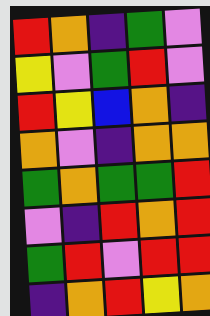[["red", "orange", "indigo", "green", "violet"], ["yellow", "violet", "green", "red", "violet"], ["red", "yellow", "blue", "orange", "indigo"], ["orange", "violet", "indigo", "orange", "orange"], ["green", "orange", "green", "green", "red"], ["violet", "indigo", "red", "orange", "red"], ["green", "red", "violet", "red", "red"], ["indigo", "orange", "red", "yellow", "orange"]]